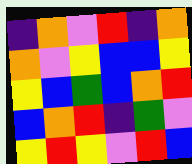[["indigo", "orange", "violet", "red", "indigo", "orange"], ["orange", "violet", "yellow", "blue", "blue", "yellow"], ["yellow", "blue", "green", "blue", "orange", "red"], ["blue", "orange", "red", "indigo", "green", "violet"], ["yellow", "red", "yellow", "violet", "red", "blue"]]